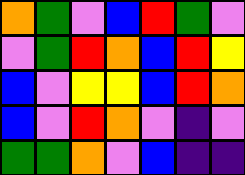[["orange", "green", "violet", "blue", "red", "green", "violet"], ["violet", "green", "red", "orange", "blue", "red", "yellow"], ["blue", "violet", "yellow", "yellow", "blue", "red", "orange"], ["blue", "violet", "red", "orange", "violet", "indigo", "violet"], ["green", "green", "orange", "violet", "blue", "indigo", "indigo"]]